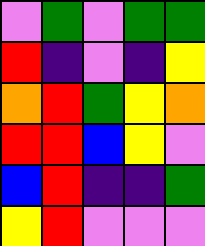[["violet", "green", "violet", "green", "green"], ["red", "indigo", "violet", "indigo", "yellow"], ["orange", "red", "green", "yellow", "orange"], ["red", "red", "blue", "yellow", "violet"], ["blue", "red", "indigo", "indigo", "green"], ["yellow", "red", "violet", "violet", "violet"]]